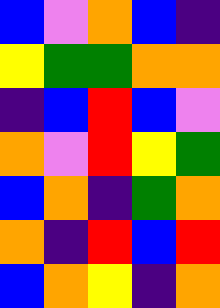[["blue", "violet", "orange", "blue", "indigo"], ["yellow", "green", "green", "orange", "orange"], ["indigo", "blue", "red", "blue", "violet"], ["orange", "violet", "red", "yellow", "green"], ["blue", "orange", "indigo", "green", "orange"], ["orange", "indigo", "red", "blue", "red"], ["blue", "orange", "yellow", "indigo", "orange"]]